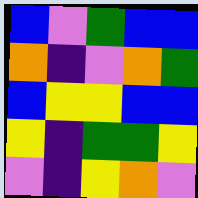[["blue", "violet", "green", "blue", "blue"], ["orange", "indigo", "violet", "orange", "green"], ["blue", "yellow", "yellow", "blue", "blue"], ["yellow", "indigo", "green", "green", "yellow"], ["violet", "indigo", "yellow", "orange", "violet"]]